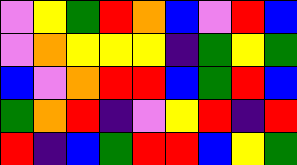[["violet", "yellow", "green", "red", "orange", "blue", "violet", "red", "blue"], ["violet", "orange", "yellow", "yellow", "yellow", "indigo", "green", "yellow", "green"], ["blue", "violet", "orange", "red", "red", "blue", "green", "red", "blue"], ["green", "orange", "red", "indigo", "violet", "yellow", "red", "indigo", "red"], ["red", "indigo", "blue", "green", "red", "red", "blue", "yellow", "green"]]